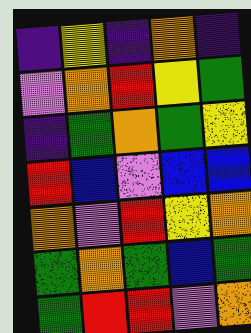[["indigo", "yellow", "indigo", "orange", "indigo"], ["violet", "orange", "red", "yellow", "green"], ["indigo", "green", "orange", "green", "yellow"], ["red", "blue", "violet", "blue", "blue"], ["orange", "violet", "red", "yellow", "orange"], ["green", "orange", "green", "blue", "green"], ["green", "red", "red", "violet", "orange"]]